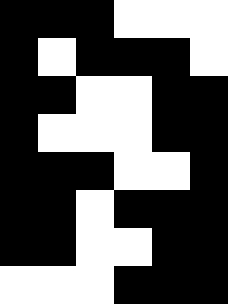[["black", "black", "black", "white", "white", "white"], ["black", "white", "black", "black", "black", "white"], ["black", "black", "white", "white", "black", "black"], ["black", "white", "white", "white", "black", "black"], ["black", "black", "black", "white", "white", "black"], ["black", "black", "white", "black", "black", "black"], ["black", "black", "white", "white", "black", "black"], ["white", "white", "white", "black", "black", "black"]]